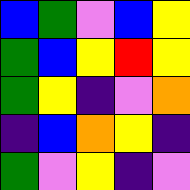[["blue", "green", "violet", "blue", "yellow"], ["green", "blue", "yellow", "red", "yellow"], ["green", "yellow", "indigo", "violet", "orange"], ["indigo", "blue", "orange", "yellow", "indigo"], ["green", "violet", "yellow", "indigo", "violet"]]